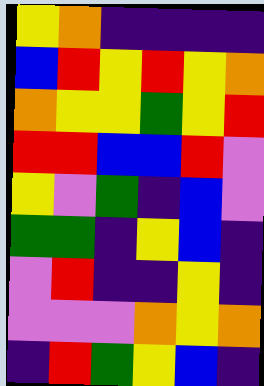[["yellow", "orange", "indigo", "indigo", "indigo", "indigo"], ["blue", "red", "yellow", "red", "yellow", "orange"], ["orange", "yellow", "yellow", "green", "yellow", "red"], ["red", "red", "blue", "blue", "red", "violet"], ["yellow", "violet", "green", "indigo", "blue", "violet"], ["green", "green", "indigo", "yellow", "blue", "indigo"], ["violet", "red", "indigo", "indigo", "yellow", "indigo"], ["violet", "violet", "violet", "orange", "yellow", "orange"], ["indigo", "red", "green", "yellow", "blue", "indigo"]]